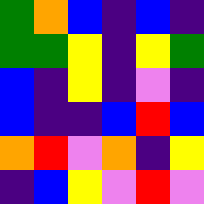[["green", "orange", "blue", "indigo", "blue", "indigo"], ["green", "green", "yellow", "indigo", "yellow", "green"], ["blue", "indigo", "yellow", "indigo", "violet", "indigo"], ["blue", "indigo", "indigo", "blue", "red", "blue"], ["orange", "red", "violet", "orange", "indigo", "yellow"], ["indigo", "blue", "yellow", "violet", "red", "violet"]]